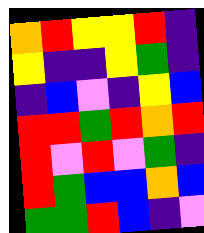[["orange", "red", "yellow", "yellow", "red", "indigo"], ["yellow", "indigo", "indigo", "yellow", "green", "indigo"], ["indigo", "blue", "violet", "indigo", "yellow", "blue"], ["red", "red", "green", "red", "orange", "red"], ["red", "violet", "red", "violet", "green", "indigo"], ["red", "green", "blue", "blue", "orange", "blue"], ["green", "green", "red", "blue", "indigo", "violet"]]